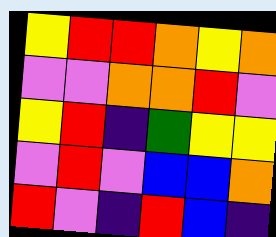[["yellow", "red", "red", "orange", "yellow", "orange"], ["violet", "violet", "orange", "orange", "red", "violet"], ["yellow", "red", "indigo", "green", "yellow", "yellow"], ["violet", "red", "violet", "blue", "blue", "orange"], ["red", "violet", "indigo", "red", "blue", "indigo"]]